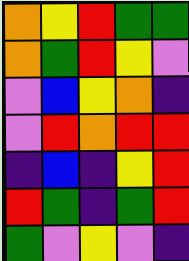[["orange", "yellow", "red", "green", "green"], ["orange", "green", "red", "yellow", "violet"], ["violet", "blue", "yellow", "orange", "indigo"], ["violet", "red", "orange", "red", "red"], ["indigo", "blue", "indigo", "yellow", "red"], ["red", "green", "indigo", "green", "red"], ["green", "violet", "yellow", "violet", "indigo"]]